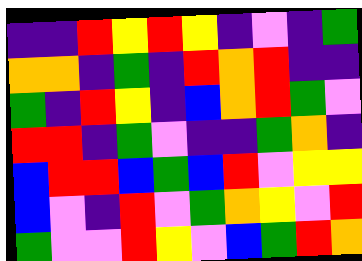[["indigo", "indigo", "red", "yellow", "red", "yellow", "indigo", "violet", "indigo", "green"], ["orange", "orange", "indigo", "green", "indigo", "red", "orange", "red", "indigo", "indigo"], ["green", "indigo", "red", "yellow", "indigo", "blue", "orange", "red", "green", "violet"], ["red", "red", "indigo", "green", "violet", "indigo", "indigo", "green", "orange", "indigo"], ["blue", "red", "red", "blue", "green", "blue", "red", "violet", "yellow", "yellow"], ["blue", "violet", "indigo", "red", "violet", "green", "orange", "yellow", "violet", "red"], ["green", "violet", "violet", "red", "yellow", "violet", "blue", "green", "red", "orange"]]